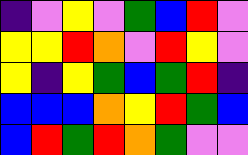[["indigo", "violet", "yellow", "violet", "green", "blue", "red", "violet"], ["yellow", "yellow", "red", "orange", "violet", "red", "yellow", "violet"], ["yellow", "indigo", "yellow", "green", "blue", "green", "red", "indigo"], ["blue", "blue", "blue", "orange", "yellow", "red", "green", "blue"], ["blue", "red", "green", "red", "orange", "green", "violet", "violet"]]